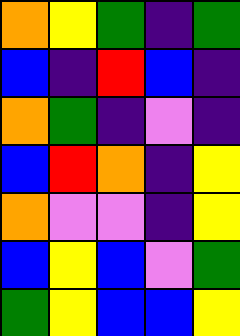[["orange", "yellow", "green", "indigo", "green"], ["blue", "indigo", "red", "blue", "indigo"], ["orange", "green", "indigo", "violet", "indigo"], ["blue", "red", "orange", "indigo", "yellow"], ["orange", "violet", "violet", "indigo", "yellow"], ["blue", "yellow", "blue", "violet", "green"], ["green", "yellow", "blue", "blue", "yellow"]]